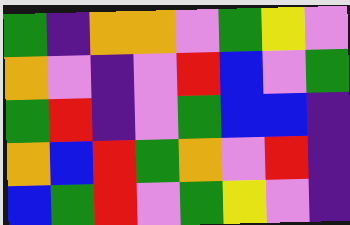[["green", "indigo", "orange", "orange", "violet", "green", "yellow", "violet"], ["orange", "violet", "indigo", "violet", "red", "blue", "violet", "green"], ["green", "red", "indigo", "violet", "green", "blue", "blue", "indigo"], ["orange", "blue", "red", "green", "orange", "violet", "red", "indigo"], ["blue", "green", "red", "violet", "green", "yellow", "violet", "indigo"]]